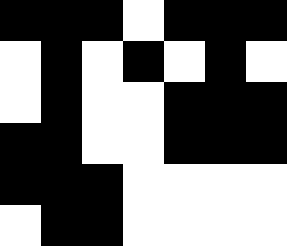[["black", "black", "black", "white", "black", "black", "black"], ["white", "black", "white", "black", "white", "black", "white"], ["white", "black", "white", "white", "black", "black", "black"], ["black", "black", "white", "white", "black", "black", "black"], ["black", "black", "black", "white", "white", "white", "white"], ["white", "black", "black", "white", "white", "white", "white"]]